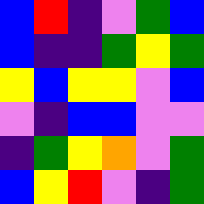[["blue", "red", "indigo", "violet", "green", "blue"], ["blue", "indigo", "indigo", "green", "yellow", "green"], ["yellow", "blue", "yellow", "yellow", "violet", "blue"], ["violet", "indigo", "blue", "blue", "violet", "violet"], ["indigo", "green", "yellow", "orange", "violet", "green"], ["blue", "yellow", "red", "violet", "indigo", "green"]]